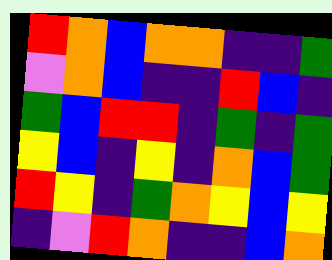[["red", "orange", "blue", "orange", "orange", "indigo", "indigo", "green"], ["violet", "orange", "blue", "indigo", "indigo", "red", "blue", "indigo"], ["green", "blue", "red", "red", "indigo", "green", "indigo", "green"], ["yellow", "blue", "indigo", "yellow", "indigo", "orange", "blue", "green"], ["red", "yellow", "indigo", "green", "orange", "yellow", "blue", "yellow"], ["indigo", "violet", "red", "orange", "indigo", "indigo", "blue", "orange"]]